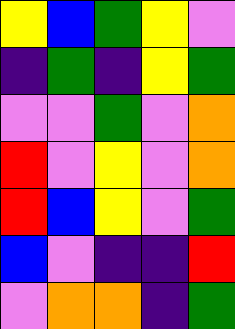[["yellow", "blue", "green", "yellow", "violet"], ["indigo", "green", "indigo", "yellow", "green"], ["violet", "violet", "green", "violet", "orange"], ["red", "violet", "yellow", "violet", "orange"], ["red", "blue", "yellow", "violet", "green"], ["blue", "violet", "indigo", "indigo", "red"], ["violet", "orange", "orange", "indigo", "green"]]